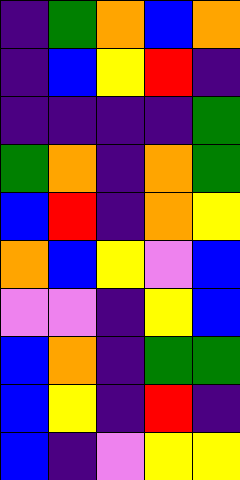[["indigo", "green", "orange", "blue", "orange"], ["indigo", "blue", "yellow", "red", "indigo"], ["indigo", "indigo", "indigo", "indigo", "green"], ["green", "orange", "indigo", "orange", "green"], ["blue", "red", "indigo", "orange", "yellow"], ["orange", "blue", "yellow", "violet", "blue"], ["violet", "violet", "indigo", "yellow", "blue"], ["blue", "orange", "indigo", "green", "green"], ["blue", "yellow", "indigo", "red", "indigo"], ["blue", "indigo", "violet", "yellow", "yellow"]]